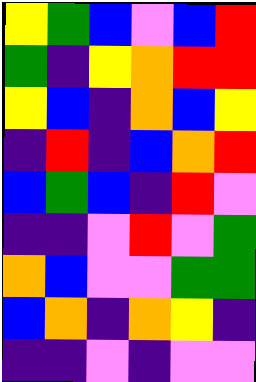[["yellow", "green", "blue", "violet", "blue", "red"], ["green", "indigo", "yellow", "orange", "red", "red"], ["yellow", "blue", "indigo", "orange", "blue", "yellow"], ["indigo", "red", "indigo", "blue", "orange", "red"], ["blue", "green", "blue", "indigo", "red", "violet"], ["indigo", "indigo", "violet", "red", "violet", "green"], ["orange", "blue", "violet", "violet", "green", "green"], ["blue", "orange", "indigo", "orange", "yellow", "indigo"], ["indigo", "indigo", "violet", "indigo", "violet", "violet"]]